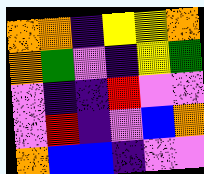[["orange", "orange", "indigo", "yellow", "yellow", "orange"], ["orange", "green", "violet", "indigo", "yellow", "green"], ["violet", "indigo", "indigo", "red", "violet", "violet"], ["violet", "red", "indigo", "violet", "blue", "orange"], ["orange", "blue", "blue", "indigo", "violet", "violet"]]